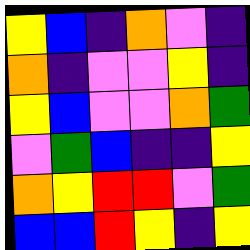[["yellow", "blue", "indigo", "orange", "violet", "indigo"], ["orange", "indigo", "violet", "violet", "yellow", "indigo"], ["yellow", "blue", "violet", "violet", "orange", "green"], ["violet", "green", "blue", "indigo", "indigo", "yellow"], ["orange", "yellow", "red", "red", "violet", "green"], ["blue", "blue", "red", "yellow", "indigo", "yellow"]]